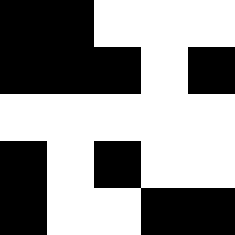[["black", "black", "white", "white", "white"], ["black", "black", "black", "white", "black"], ["white", "white", "white", "white", "white"], ["black", "white", "black", "white", "white"], ["black", "white", "white", "black", "black"]]